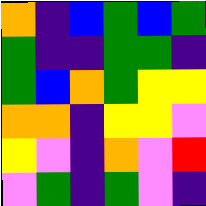[["orange", "indigo", "blue", "green", "blue", "green"], ["green", "indigo", "indigo", "green", "green", "indigo"], ["green", "blue", "orange", "green", "yellow", "yellow"], ["orange", "orange", "indigo", "yellow", "yellow", "violet"], ["yellow", "violet", "indigo", "orange", "violet", "red"], ["violet", "green", "indigo", "green", "violet", "indigo"]]